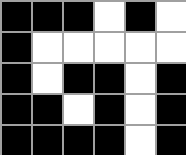[["black", "black", "black", "white", "black", "white"], ["black", "white", "white", "white", "white", "white"], ["black", "white", "black", "black", "white", "black"], ["black", "black", "white", "black", "white", "black"], ["black", "black", "black", "black", "white", "black"]]